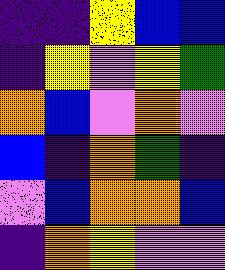[["indigo", "indigo", "yellow", "blue", "blue"], ["indigo", "yellow", "violet", "yellow", "green"], ["orange", "blue", "violet", "orange", "violet"], ["blue", "indigo", "orange", "green", "indigo"], ["violet", "blue", "orange", "orange", "blue"], ["indigo", "orange", "yellow", "violet", "violet"]]